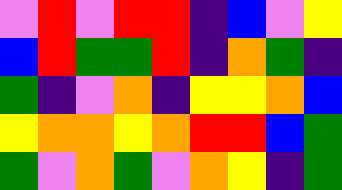[["violet", "red", "violet", "red", "red", "indigo", "blue", "violet", "yellow"], ["blue", "red", "green", "green", "red", "indigo", "orange", "green", "indigo"], ["green", "indigo", "violet", "orange", "indigo", "yellow", "yellow", "orange", "blue"], ["yellow", "orange", "orange", "yellow", "orange", "red", "red", "blue", "green"], ["green", "violet", "orange", "green", "violet", "orange", "yellow", "indigo", "green"]]